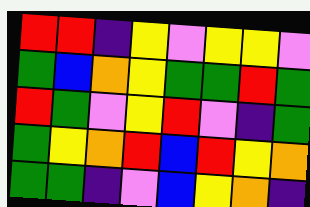[["red", "red", "indigo", "yellow", "violet", "yellow", "yellow", "violet"], ["green", "blue", "orange", "yellow", "green", "green", "red", "green"], ["red", "green", "violet", "yellow", "red", "violet", "indigo", "green"], ["green", "yellow", "orange", "red", "blue", "red", "yellow", "orange"], ["green", "green", "indigo", "violet", "blue", "yellow", "orange", "indigo"]]